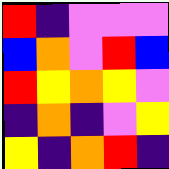[["red", "indigo", "violet", "violet", "violet"], ["blue", "orange", "violet", "red", "blue"], ["red", "yellow", "orange", "yellow", "violet"], ["indigo", "orange", "indigo", "violet", "yellow"], ["yellow", "indigo", "orange", "red", "indigo"]]